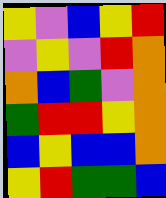[["yellow", "violet", "blue", "yellow", "red"], ["violet", "yellow", "violet", "red", "orange"], ["orange", "blue", "green", "violet", "orange"], ["green", "red", "red", "yellow", "orange"], ["blue", "yellow", "blue", "blue", "orange"], ["yellow", "red", "green", "green", "blue"]]